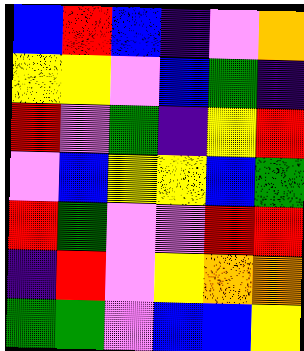[["blue", "red", "blue", "indigo", "violet", "orange"], ["yellow", "yellow", "violet", "blue", "green", "indigo"], ["red", "violet", "green", "indigo", "yellow", "red"], ["violet", "blue", "yellow", "yellow", "blue", "green"], ["red", "green", "violet", "violet", "red", "red"], ["indigo", "red", "violet", "yellow", "orange", "orange"], ["green", "green", "violet", "blue", "blue", "yellow"]]